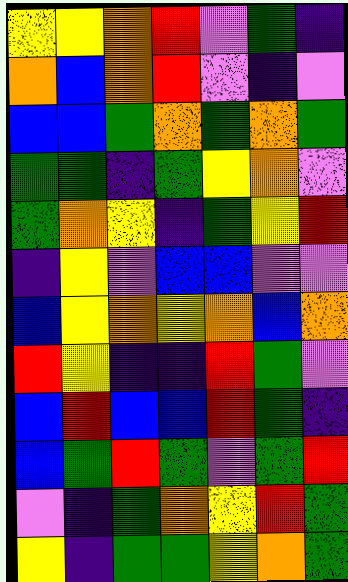[["yellow", "yellow", "orange", "red", "violet", "green", "indigo"], ["orange", "blue", "orange", "red", "violet", "indigo", "violet"], ["blue", "blue", "green", "orange", "green", "orange", "green"], ["green", "green", "indigo", "green", "yellow", "orange", "violet"], ["green", "orange", "yellow", "indigo", "green", "yellow", "red"], ["indigo", "yellow", "violet", "blue", "blue", "violet", "violet"], ["blue", "yellow", "orange", "yellow", "orange", "blue", "orange"], ["red", "yellow", "indigo", "indigo", "red", "green", "violet"], ["blue", "red", "blue", "blue", "red", "green", "indigo"], ["blue", "green", "red", "green", "violet", "green", "red"], ["violet", "indigo", "green", "orange", "yellow", "red", "green"], ["yellow", "indigo", "green", "green", "yellow", "orange", "green"]]